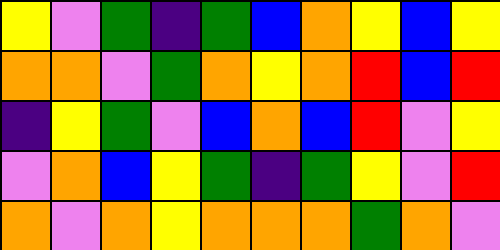[["yellow", "violet", "green", "indigo", "green", "blue", "orange", "yellow", "blue", "yellow"], ["orange", "orange", "violet", "green", "orange", "yellow", "orange", "red", "blue", "red"], ["indigo", "yellow", "green", "violet", "blue", "orange", "blue", "red", "violet", "yellow"], ["violet", "orange", "blue", "yellow", "green", "indigo", "green", "yellow", "violet", "red"], ["orange", "violet", "orange", "yellow", "orange", "orange", "orange", "green", "orange", "violet"]]